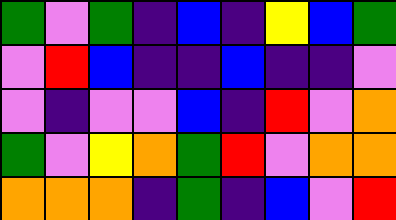[["green", "violet", "green", "indigo", "blue", "indigo", "yellow", "blue", "green"], ["violet", "red", "blue", "indigo", "indigo", "blue", "indigo", "indigo", "violet"], ["violet", "indigo", "violet", "violet", "blue", "indigo", "red", "violet", "orange"], ["green", "violet", "yellow", "orange", "green", "red", "violet", "orange", "orange"], ["orange", "orange", "orange", "indigo", "green", "indigo", "blue", "violet", "red"]]